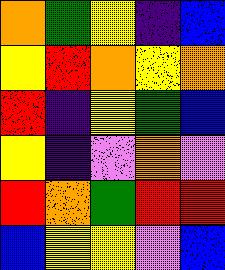[["orange", "green", "yellow", "indigo", "blue"], ["yellow", "red", "orange", "yellow", "orange"], ["red", "indigo", "yellow", "green", "blue"], ["yellow", "indigo", "violet", "orange", "violet"], ["red", "orange", "green", "red", "red"], ["blue", "yellow", "yellow", "violet", "blue"]]